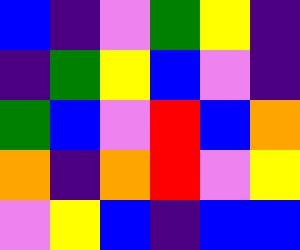[["blue", "indigo", "violet", "green", "yellow", "indigo"], ["indigo", "green", "yellow", "blue", "violet", "indigo"], ["green", "blue", "violet", "red", "blue", "orange"], ["orange", "indigo", "orange", "red", "violet", "yellow"], ["violet", "yellow", "blue", "indigo", "blue", "blue"]]